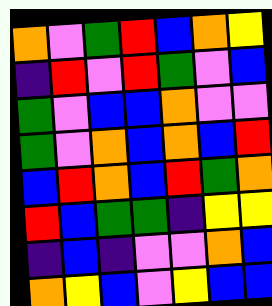[["orange", "violet", "green", "red", "blue", "orange", "yellow"], ["indigo", "red", "violet", "red", "green", "violet", "blue"], ["green", "violet", "blue", "blue", "orange", "violet", "violet"], ["green", "violet", "orange", "blue", "orange", "blue", "red"], ["blue", "red", "orange", "blue", "red", "green", "orange"], ["red", "blue", "green", "green", "indigo", "yellow", "yellow"], ["indigo", "blue", "indigo", "violet", "violet", "orange", "blue"], ["orange", "yellow", "blue", "violet", "yellow", "blue", "blue"]]